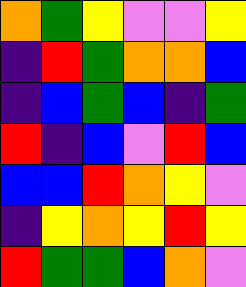[["orange", "green", "yellow", "violet", "violet", "yellow"], ["indigo", "red", "green", "orange", "orange", "blue"], ["indigo", "blue", "green", "blue", "indigo", "green"], ["red", "indigo", "blue", "violet", "red", "blue"], ["blue", "blue", "red", "orange", "yellow", "violet"], ["indigo", "yellow", "orange", "yellow", "red", "yellow"], ["red", "green", "green", "blue", "orange", "violet"]]